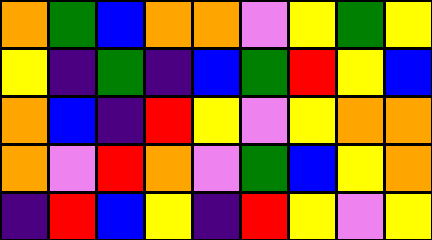[["orange", "green", "blue", "orange", "orange", "violet", "yellow", "green", "yellow"], ["yellow", "indigo", "green", "indigo", "blue", "green", "red", "yellow", "blue"], ["orange", "blue", "indigo", "red", "yellow", "violet", "yellow", "orange", "orange"], ["orange", "violet", "red", "orange", "violet", "green", "blue", "yellow", "orange"], ["indigo", "red", "blue", "yellow", "indigo", "red", "yellow", "violet", "yellow"]]